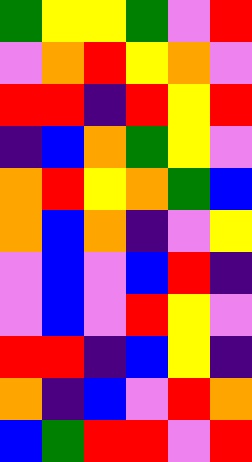[["green", "yellow", "yellow", "green", "violet", "red"], ["violet", "orange", "red", "yellow", "orange", "violet"], ["red", "red", "indigo", "red", "yellow", "red"], ["indigo", "blue", "orange", "green", "yellow", "violet"], ["orange", "red", "yellow", "orange", "green", "blue"], ["orange", "blue", "orange", "indigo", "violet", "yellow"], ["violet", "blue", "violet", "blue", "red", "indigo"], ["violet", "blue", "violet", "red", "yellow", "violet"], ["red", "red", "indigo", "blue", "yellow", "indigo"], ["orange", "indigo", "blue", "violet", "red", "orange"], ["blue", "green", "red", "red", "violet", "red"]]